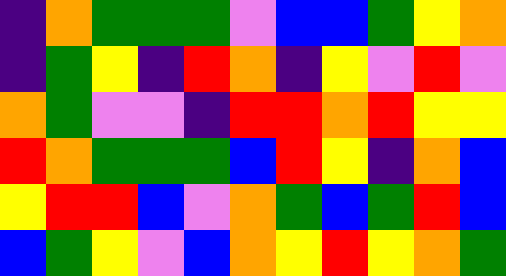[["indigo", "orange", "green", "green", "green", "violet", "blue", "blue", "green", "yellow", "orange"], ["indigo", "green", "yellow", "indigo", "red", "orange", "indigo", "yellow", "violet", "red", "violet"], ["orange", "green", "violet", "violet", "indigo", "red", "red", "orange", "red", "yellow", "yellow"], ["red", "orange", "green", "green", "green", "blue", "red", "yellow", "indigo", "orange", "blue"], ["yellow", "red", "red", "blue", "violet", "orange", "green", "blue", "green", "red", "blue"], ["blue", "green", "yellow", "violet", "blue", "orange", "yellow", "red", "yellow", "orange", "green"]]